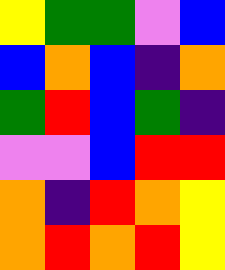[["yellow", "green", "green", "violet", "blue"], ["blue", "orange", "blue", "indigo", "orange"], ["green", "red", "blue", "green", "indigo"], ["violet", "violet", "blue", "red", "red"], ["orange", "indigo", "red", "orange", "yellow"], ["orange", "red", "orange", "red", "yellow"]]